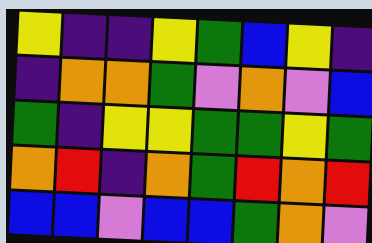[["yellow", "indigo", "indigo", "yellow", "green", "blue", "yellow", "indigo"], ["indigo", "orange", "orange", "green", "violet", "orange", "violet", "blue"], ["green", "indigo", "yellow", "yellow", "green", "green", "yellow", "green"], ["orange", "red", "indigo", "orange", "green", "red", "orange", "red"], ["blue", "blue", "violet", "blue", "blue", "green", "orange", "violet"]]